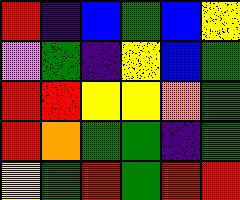[["red", "indigo", "blue", "green", "blue", "yellow"], ["violet", "green", "indigo", "yellow", "blue", "green"], ["red", "red", "yellow", "yellow", "orange", "green"], ["red", "orange", "green", "green", "indigo", "green"], ["yellow", "green", "red", "green", "red", "red"]]